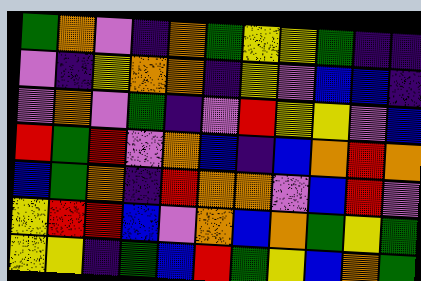[["green", "orange", "violet", "indigo", "orange", "green", "yellow", "yellow", "green", "indigo", "indigo"], ["violet", "indigo", "yellow", "orange", "orange", "indigo", "yellow", "violet", "blue", "blue", "indigo"], ["violet", "orange", "violet", "green", "indigo", "violet", "red", "yellow", "yellow", "violet", "blue"], ["red", "green", "red", "violet", "orange", "blue", "indigo", "blue", "orange", "red", "orange"], ["blue", "green", "orange", "indigo", "red", "orange", "orange", "violet", "blue", "red", "violet"], ["yellow", "red", "red", "blue", "violet", "orange", "blue", "orange", "green", "yellow", "green"], ["yellow", "yellow", "indigo", "green", "blue", "red", "green", "yellow", "blue", "orange", "green"]]